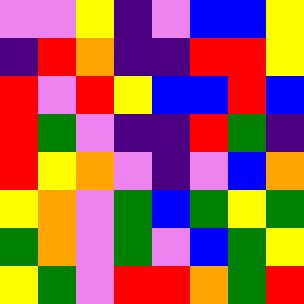[["violet", "violet", "yellow", "indigo", "violet", "blue", "blue", "yellow"], ["indigo", "red", "orange", "indigo", "indigo", "red", "red", "yellow"], ["red", "violet", "red", "yellow", "blue", "blue", "red", "blue"], ["red", "green", "violet", "indigo", "indigo", "red", "green", "indigo"], ["red", "yellow", "orange", "violet", "indigo", "violet", "blue", "orange"], ["yellow", "orange", "violet", "green", "blue", "green", "yellow", "green"], ["green", "orange", "violet", "green", "violet", "blue", "green", "yellow"], ["yellow", "green", "violet", "red", "red", "orange", "green", "red"]]